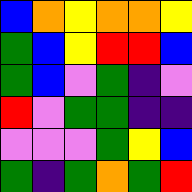[["blue", "orange", "yellow", "orange", "orange", "yellow"], ["green", "blue", "yellow", "red", "red", "blue"], ["green", "blue", "violet", "green", "indigo", "violet"], ["red", "violet", "green", "green", "indigo", "indigo"], ["violet", "violet", "violet", "green", "yellow", "blue"], ["green", "indigo", "green", "orange", "green", "red"]]